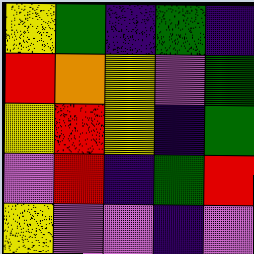[["yellow", "green", "indigo", "green", "indigo"], ["red", "orange", "yellow", "violet", "green"], ["yellow", "red", "yellow", "indigo", "green"], ["violet", "red", "indigo", "green", "red"], ["yellow", "violet", "violet", "indigo", "violet"]]